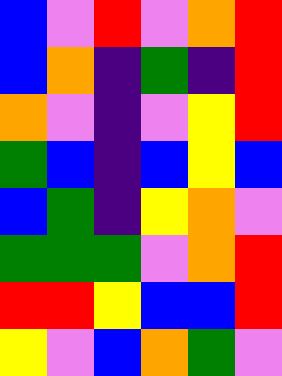[["blue", "violet", "red", "violet", "orange", "red"], ["blue", "orange", "indigo", "green", "indigo", "red"], ["orange", "violet", "indigo", "violet", "yellow", "red"], ["green", "blue", "indigo", "blue", "yellow", "blue"], ["blue", "green", "indigo", "yellow", "orange", "violet"], ["green", "green", "green", "violet", "orange", "red"], ["red", "red", "yellow", "blue", "blue", "red"], ["yellow", "violet", "blue", "orange", "green", "violet"]]